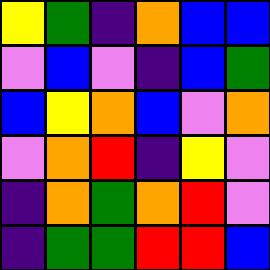[["yellow", "green", "indigo", "orange", "blue", "blue"], ["violet", "blue", "violet", "indigo", "blue", "green"], ["blue", "yellow", "orange", "blue", "violet", "orange"], ["violet", "orange", "red", "indigo", "yellow", "violet"], ["indigo", "orange", "green", "orange", "red", "violet"], ["indigo", "green", "green", "red", "red", "blue"]]